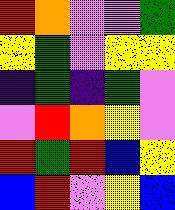[["red", "orange", "violet", "violet", "green"], ["yellow", "green", "violet", "yellow", "yellow"], ["indigo", "green", "indigo", "green", "violet"], ["violet", "red", "orange", "yellow", "violet"], ["red", "green", "red", "blue", "yellow"], ["blue", "red", "violet", "yellow", "blue"]]